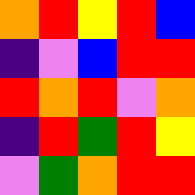[["orange", "red", "yellow", "red", "blue"], ["indigo", "violet", "blue", "red", "red"], ["red", "orange", "red", "violet", "orange"], ["indigo", "red", "green", "red", "yellow"], ["violet", "green", "orange", "red", "red"]]